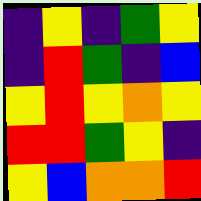[["indigo", "yellow", "indigo", "green", "yellow"], ["indigo", "red", "green", "indigo", "blue"], ["yellow", "red", "yellow", "orange", "yellow"], ["red", "red", "green", "yellow", "indigo"], ["yellow", "blue", "orange", "orange", "red"]]